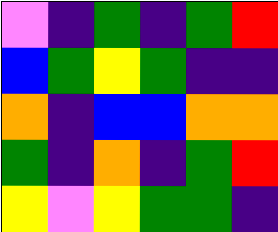[["violet", "indigo", "green", "indigo", "green", "red"], ["blue", "green", "yellow", "green", "indigo", "indigo"], ["orange", "indigo", "blue", "blue", "orange", "orange"], ["green", "indigo", "orange", "indigo", "green", "red"], ["yellow", "violet", "yellow", "green", "green", "indigo"]]